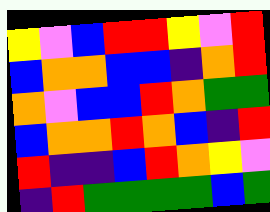[["yellow", "violet", "blue", "red", "red", "yellow", "violet", "red"], ["blue", "orange", "orange", "blue", "blue", "indigo", "orange", "red"], ["orange", "violet", "blue", "blue", "red", "orange", "green", "green"], ["blue", "orange", "orange", "red", "orange", "blue", "indigo", "red"], ["red", "indigo", "indigo", "blue", "red", "orange", "yellow", "violet"], ["indigo", "red", "green", "green", "green", "green", "blue", "green"]]